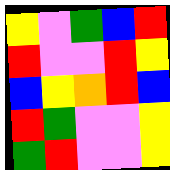[["yellow", "violet", "green", "blue", "red"], ["red", "violet", "violet", "red", "yellow"], ["blue", "yellow", "orange", "red", "blue"], ["red", "green", "violet", "violet", "yellow"], ["green", "red", "violet", "violet", "yellow"]]